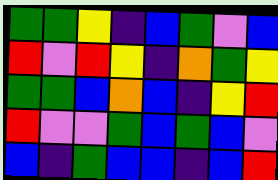[["green", "green", "yellow", "indigo", "blue", "green", "violet", "blue"], ["red", "violet", "red", "yellow", "indigo", "orange", "green", "yellow"], ["green", "green", "blue", "orange", "blue", "indigo", "yellow", "red"], ["red", "violet", "violet", "green", "blue", "green", "blue", "violet"], ["blue", "indigo", "green", "blue", "blue", "indigo", "blue", "red"]]